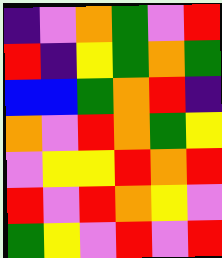[["indigo", "violet", "orange", "green", "violet", "red"], ["red", "indigo", "yellow", "green", "orange", "green"], ["blue", "blue", "green", "orange", "red", "indigo"], ["orange", "violet", "red", "orange", "green", "yellow"], ["violet", "yellow", "yellow", "red", "orange", "red"], ["red", "violet", "red", "orange", "yellow", "violet"], ["green", "yellow", "violet", "red", "violet", "red"]]